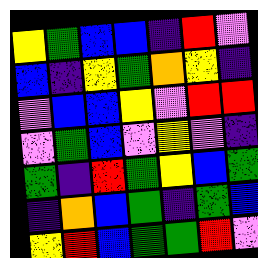[["yellow", "green", "blue", "blue", "indigo", "red", "violet"], ["blue", "indigo", "yellow", "green", "orange", "yellow", "indigo"], ["violet", "blue", "blue", "yellow", "violet", "red", "red"], ["violet", "green", "blue", "violet", "yellow", "violet", "indigo"], ["green", "indigo", "red", "green", "yellow", "blue", "green"], ["indigo", "orange", "blue", "green", "indigo", "green", "blue"], ["yellow", "red", "blue", "green", "green", "red", "violet"]]